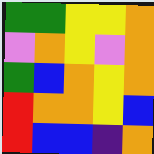[["green", "green", "yellow", "yellow", "orange"], ["violet", "orange", "yellow", "violet", "orange"], ["green", "blue", "orange", "yellow", "orange"], ["red", "orange", "orange", "yellow", "blue"], ["red", "blue", "blue", "indigo", "orange"]]